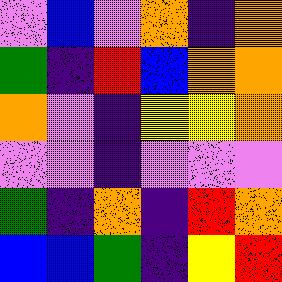[["violet", "blue", "violet", "orange", "indigo", "orange"], ["green", "indigo", "red", "blue", "orange", "orange"], ["orange", "violet", "indigo", "yellow", "yellow", "orange"], ["violet", "violet", "indigo", "violet", "violet", "violet"], ["green", "indigo", "orange", "indigo", "red", "orange"], ["blue", "blue", "green", "indigo", "yellow", "red"]]